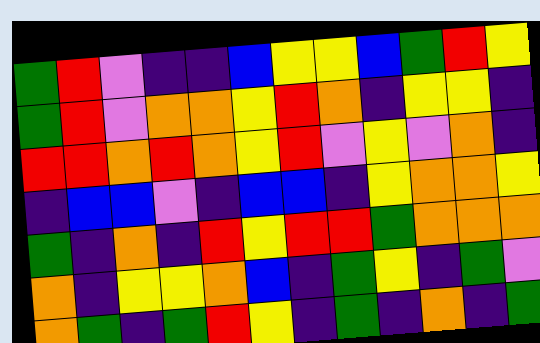[["green", "red", "violet", "indigo", "indigo", "blue", "yellow", "yellow", "blue", "green", "red", "yellow"], ["green", "red", "violet", "orange", "orange", "yellow", "red", "orange", "indigo", "yellow", "yellow", "indigo"], ["red", "red", "orange", "red", "orange", "yellow", "red", "violet", "yellow", "violet", "orange", "indigo"], ["indigo", "blue", "blue", "violet", "indigo", "blue", "blue", "indigo", "yellow", "orange", "orange", "yellow"], ["green", "indigo", "orange", "indigo", "red", "yellow", "red", "red", "green", "orange", "orange", "orange"], ["orange", "indigo", "yellow", "yellow", "orange", "blue", "indigo", "green", "yellow", "indigo", "green", "violet"], ["orange", "green", "indigo", "green", "red", "yellow", "indigo", "green", "indigo", "orange", "indigo", "green"]]